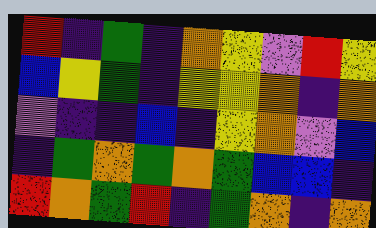[["red", "indigo", "green", "indigo", "orange", "yellow", "violet", "red", "yellow"], ["blue", "yellow", "green", "indigo", "yellow", "yellow", "orange", "indigo", "orange"], ["violet", "indigo", "indigo", "blue", "indigo", "yellow", "orange", "violet", "blue"], ["indigo", "green", "orange", "green", "orange", "green", "blue", "blue", "indigo"], ["red", "orange", "green", "red", "indigo", "green", "orange", "indigo", "orange"]]